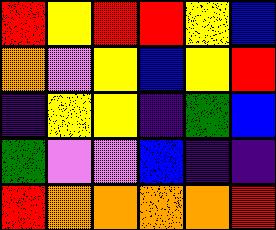[["red", "yellow", "red", "red", "yellow", "blue"], ["orange", "violet", "yellow", "blue", "yellow", "red"], ["indigo", "yellow", "yellow", "indigo", "green", "blue"], ["green", "violet", "violet", "blue", "indigo", "indigo"], ["red", "orange", "orange", "orange", "orange", "red"]]